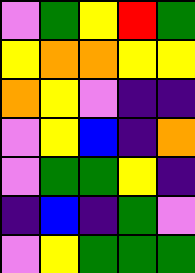[["violet", "green", "yellow", "red", "green"], ["yellow", "orange", "orange", "yellow", "yellow"], ["orange", "yellow", "violet", "indigo", "indigo"], ["violet", "yellow", "blue", "indigo", "orange"], ["violet", "green", "green", "yellow", "indigo"], ["indigo", "blue", "indigo", "green", "violet"], ["violet", "yellow", "green", "green", "green"]]